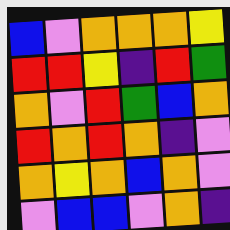[["blue", "violet", "orange", "orange", "orange", "yellow"], ["red", "red", "yellow", "indigo", "red", "green"], ["orange", "violet", "red", "green", "blue", "orange"], ["red", "orange", "red", "orange", "indigo", "violet"], ["orange", "yellow", "orange", "blue", "orange", "violet"], ["violet", "blue", "blue", "violet", "orange", "indigo"]]